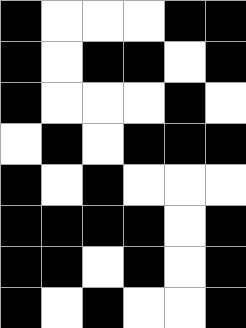[["black", "white", "white", "white", "black", "black"], ["black", "white", "black", "black", "white", "black"], ["black", "white", "white", "white", "black", "white"], ["white", "black", "white", "black", "black", "black"], ["black", "white", "black", "white", "white", "white"], ["black", "black", "black", "black", "white", "black"], ["black", "black", "white", "black", "white", "black"], ["black", "white", "black", "white", "white", "black"]]